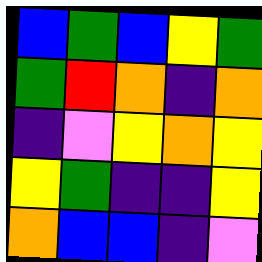[["blue", "green", "blue", "yellow", "green"], ["green", "red", "orange", "indigo", "orange"], ["indigo", "violet", "yellow", "orange", "yellow"], ["yellow", "green", "indigo", "indigo", "yellow"], ["orange", "blue", "blue", "indigo", "violet"]]